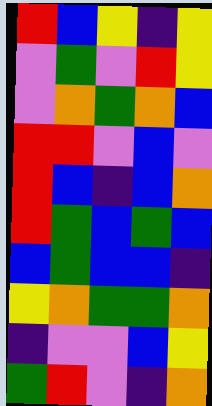[["red", "blue", "yellow", "indigo", "yellow"], ["violet", "green", "violet", "red", "yellow"], ["violet", "orange", "green", "orange", "blue"], ["red", "red", "violet", "blue", "violet"], ["red", "blue", "indigo", "blue", "orange"], ["red", "green", "blue", "green", "blue"], ["blue", "green", "blue", "blue", "indigo"], ["yellow", "orange", "green", "green", "orange"], ["indigo", "violet", "violet", "blue", "yellow"], ["green", "red", "violet", "indigo", "orange"]]